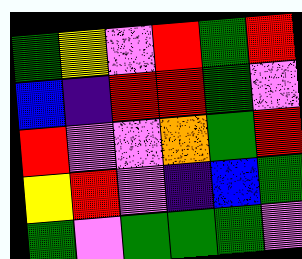[["green", "yellow", "violet", "red", "green", "red"], ["blue", "indigo", "red", "red", "green", "violet"], ["red", "violet", "violet", "orange", "green", "red"], ["yellow", "red", "violet", "indigo", "blue", "green"], ["green", "violet", "green", "green", "green", "violet"]]